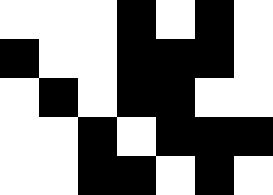[["white", "white", "white", "black", "white", "black", "white"], ["black", "white", "white", "black", "black", "black", "white"], ["white", "black", "white", "black", "black", "white", "white"], ["white", "white", "black", "white", "black", "black", "black"], ["white", "white", "black", "black", "white", "black", "white"]]